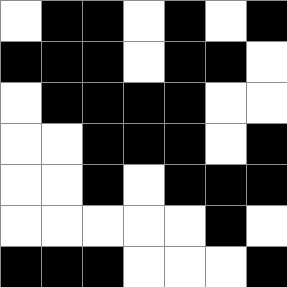[["white", "black", "black", "white", "black", "white", "black"], ["black", "black", "black", "white", "black", "black", "white"], ["white", "black", "black", "black", "black", "white", "white"], ["white", "white", "black", "black", "black", "white", "black"], ["white", "white", "black", "white", "black", "black", "black"], ["white", "white", "white", "white", "white", "black", "white"], ["black", "black", "black", "white", "white", "white", "black"]]